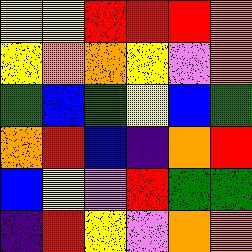[["yellow", "yellow", "red", "red", "red", "orange"], ["yellow", "orange", "orange", "yellow", "violet", "orange"], ["green", "blue", "green", "yellow", "blue", "green"], ["orange", "red", "blue", "indigo", "orange", "red"], ["blue", "yellow", "violet", "red", "green", "green"], ["indigo", "red", "yellow", "violet", "orange", "orange"]]